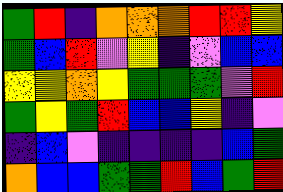[["green", "red", "indigo", "orange", "orange", "orange", "red", "red", "yellow"], ["green", "blue", "red", "violet", "yellow", "indigo", "violet", "blue", "blue"], ["yellow", "yellow", "orange", "yellow", "green", "green", "green", "violet", "red"], ["green", "yellow", "green", "red", "blue", "blue", "yellow", "indigo", "violet"], ["indigo", "blue", "violet", "indigo", "indigo", "indigo", "indigo", "blue", "green"], ["orange", "blue", "blue", "green", "green", "red", "blue", "green", "red"]]